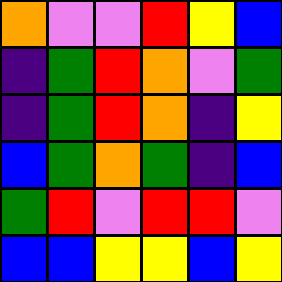[["orange", "violet", "violet", "red", "yellow", "blue"], ["indigo", "green", "red", "orange", "violet", "green"], ["indigo", "green", "red", "orange", "indigo", "yellow"], ["blue", "green", "orange", "green", "indigo", "blue"], ["green", "red", "violet", "red", "red", "violet"], ["blue", "blue", "yellow", "yellow", "blue", "yellow"]]